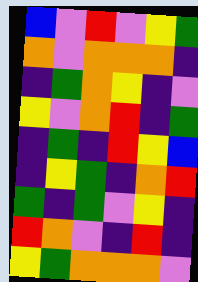[["blue", "violet", "red", "violet", "yellow", "green"], ["orange", "violet", "orange", "orange", "orange", "indigo"], ["indigo", "green", "orange", "yellow", "indigo", "violet"], ["yellow", "violet", "orange", "red", "indigo", "green"], ["indigo", "green", "indigo", "red", "yellow", "blue"], ["indigo", "yellow", "green", "indigo", "orange", "red"], ["green", "indigo", "green", "violet", "yellow", "indigo"], ["red", "orange", "violet", "indigo", "red", "indigo"], ["yellow", "green", "orange", "orange", "orange", "violet"]]